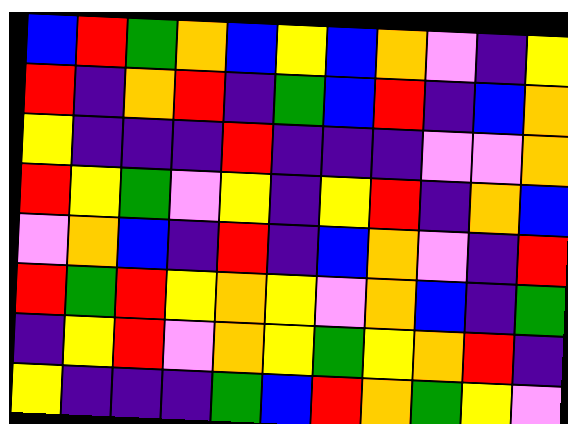[["blue", "red", "green", "orange", "blue", "yellow", "blue", "orange", "violet", "indigo", "yellow"], ["red", "indigo", "orange", "red", "indigo", "green", "blue", "red", "indigo", "blue", "orange"], ["yellow", "indigo", "indigo", "indigo", "red", "indigo", "indigo", "indigo", "violet", "violet", "orange"], ["red", "yellow", "green", "violet", "yellow", "indigo", "yellow", "red", "indigo", "orange", "blue"], ["violet", "orange", "blue", "indigo", "red", "indigo", "blue", "orange", "violet", "indigo", "red"], ["red", "green", "red", "yellow", "orange", "yellow", "violet", "orange", "blue", "indigo", "green"], ["indigo", "yellow", "red", "violet", "orange", "yellow", "green", "yellow", "orange", "red", "indigo"], ["yellow", "indigo", "indigo", "indigo", "green", "blue", "red", "orange", "green", "yellow", "violet"]]